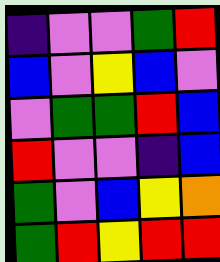[["indigo", "violet", "violet", "green", "red"], ["blue", "violet", "yellow", "blue", "violet"], ["violet", "green", "green", "red", "blue"], ["red", "violet", "violet", "indigo", "blue"], ["green", "violet", "blue", "yellow", "orange"], ["green", "red", "yellow", "red", "red"]]